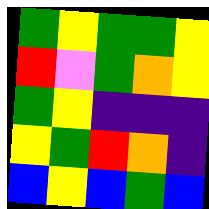[["green", "yellow", "green", "green", "yellow"], ["red", "violet", "green", "orange", "yellow"], ["green", "yellow", "indigo", "indigo", "indigo"], ["yellow", "green", "red", "orange", "indigo"], ["blue", "yellow", "blue", "green", "blue"]]